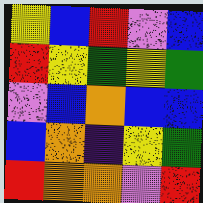[["yellow", "blue", "red", "violet", "blue"], ["red", "yellow", "green", "yellow", "green"], ["violet", "blue", "orange", "blue", "blue"], ["blue", "orange", "indigo", "yellow", "green"], ["red", "orange", "orange", "violet", "red"]]